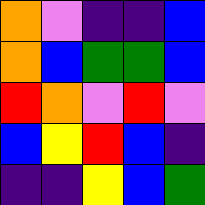[["orange", "violet", "indigo", "indigo", "blue"], ["orange", "blue", "green", "green", "blue"], ["red", "orange", "violet", "red", "violet"], ["blue", "yellow", "red", "blue", "indigo"], ["indigo", "indigo", "yellow", "blue", "green"]]